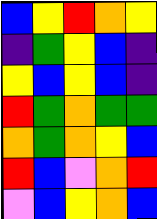[["blue", "yellow", "red", "orange", "yellow"], ["indigo", "green", "yellow", "blue", "indigo"], ["yellow", "blue", "yellow", "blue", "indigo"], ["red", "green", "orange", "green", "green"], ["orange", "green", "orange", "yellow", "blue"], ["red", "blue", "violet", "orange", "red"], ["violet", "blue", "yellow", "orange", "blue"]]